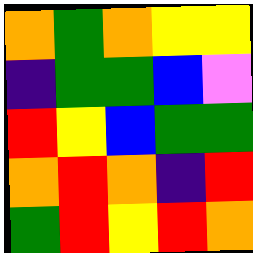[["orange", "green", "orange", "yellow", "yellow"], ["indigo", "green", "green", "blue", "violet"], ["red", "yellow", "blue", "green", "green"], ["orange", "red", "orange", "indigo", "red"], ["green", "red", "yellow", "red", "orange"]]